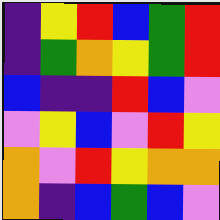[["indigo", "yellow", "red", "blue", "green", "red"], ["indigo", "green", "orange", "yellow", "green", "red"], ["blue", "indigo", "indigo", "red", "blue", "violet"], ["violet", "yellow", "blue", "violet", "red", "yellow"], ["orange", "violet", "red", "yellow", "orange", "orange"], ["orange", "indigo", "blue", "green", "blue", "violet"]]